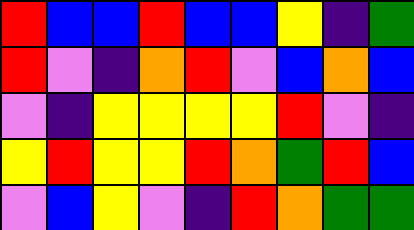[["red", "blue", "blue", "red", "blue", "blue", "yellow", "indigo", "green"], ["red", "violet", "indigo", "orange", "red", "violet", "blue", "orange", "blue"], ["violet", "indigo", "yellow", "yellow", "yellow", "yellow", "red", "violet", "indigo"], ["yellow", "red", "yellow", "yellow", "red", "orange", "green", "red", "blue"], ["violet", "blue", "yellow", "violet", "indigo", "red", "orange", "green", "green"]]